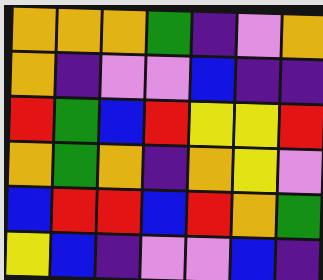[["orange", "orange", "orange", "green", "indigo", "violet", "orange"], ["orange", "indigo", "violet", "violet", "blue", "indigo", "indigo"], ["red", "green", "blue", "red", "yellow", "yellow", "red"], ["orange", "green", "orange", "indigo", "orange", "yellow", "violet"], ["blue", "red", "red", "blue", "red", "orange", "green"], ["yellow", "blue", "indigo", "violet", "violet", "blue", "indigo"]]